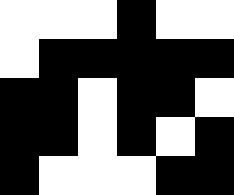[["white", "white", "white", "black", "white", "white"], ["white", "black", "black", "black", "black", "black"], ["black", "black", "white", "black", "black", "white"], ["black", "black", "white", "black", "white", "black"], ["black", "white", "white", "white", "black", "black"]]